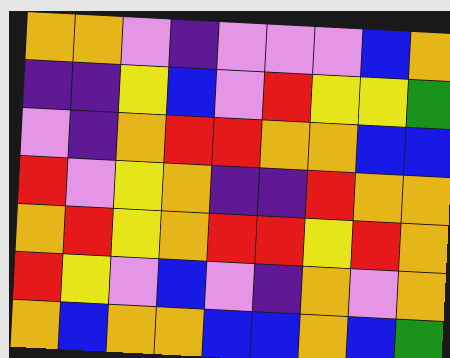[["orange", "orange", "violet", "indigo", "violet", "violet", "violet", "blue", "orange"], ["indigo", "indigo", "yellow", "blue", "violet", "red", "yellow", "yellow", "green"], ["violet", "indigo", "orange", "red", "red", "orange", "orange", "blue", "blue"], ["red", "violet", "yellow", "orange", "indigo", "indigo", "red", "orange", "orange"], ["orange", "red", "yellow", "orange", "red", "red", "yellow", "red", "orange"], ["red", "yellow", "violet", "blue", "violet", "indigo", "orange", "violet", "orange"], ["orange", "blue", "orange", "orange", "blue", "blue", "orange", "blue", "green"]]